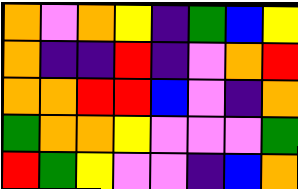[["orange", "violet", "orange", "yellow", "indigo", "green", "blue", "yellow"], ["orange", "indigo", "indigo", "red", "indigo", "violet", "orange", "red"], ["orange", "orange", "red", "red", "blue", "violet", "indigo", "orange"], ["green", "orange", "orange", "yellow", "violet", "violet", "violet", "green"], ["red", "green", "yellow", "violet", "violet", "indigo", "blue", "orange"]]